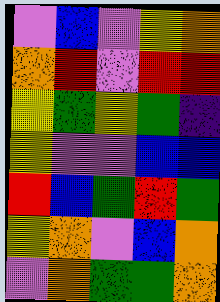[["violet", "blue", "violet", "yellow", "orange"], ["orange", "red", "violet", "red", "red"], ["yellow", "green", "yellow", "green", "indigo"], ["yellow", "violet", "violet", "blue", "blue"], ["red", "blue", "green", "red", "green"], ["yellow", "orange", "violet", "blue", "orange"], ["violet", "orange", "green", "green", "orange"]]